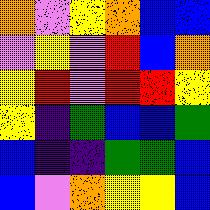[["orange", "violet", "yellow", "orange", "blue", "blue"], ["violet", "yellow", "violet", "red", "blue", "orange"], ["yellow", "red", "violet", "red", "red", "yellow"], ["yellow", "indigo", "green", "blue", "blue", "green"], ["blue", "indigo", "indigo", "green", "green", "blue"], ["blue", "violet", "orange", "yellow", "yellow", "blue"]]